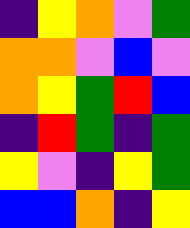[["indigo", "yellow", "orange", "violet", "green"], ["orange", "orange", "violet", "blue", "violet"], ["orange", "yellow", "green", "red", "blue"], ["indigo", "red", "green", "indigo", "green"], ["yellow", "violet", "indigo", "yellow", "green"], ["blue", "blue", "orange", "indigo", "yellow"]]